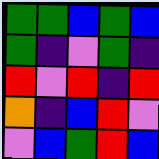[["green", "green", "blue", "green", "blue"], ["green", "indigo", "violet", "green", "indigo"], ["red", "violet", "red", "indigo", "red"], ["orange", "indigo", "blue", "red", "violet"], ["violet", "blue", "green", "red", "blue"]]